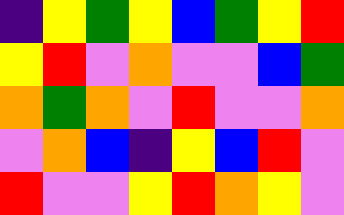[["indigo", "yellow", "green", "yellow", "blue", "green", "yellow", "red"], ["yellow", "red", "violet", "orange", "violet", "violet", "blue", "green"], ["orange", "green", "orange", "violet", "red", "violet", "violet", "orange"], ["violet", "orange", "blue", "indigo", "yellow", "blue", "red", "violet"], ["red", "violet", "violet", "yellow", "red", "orange", "yellow", "violet"]]